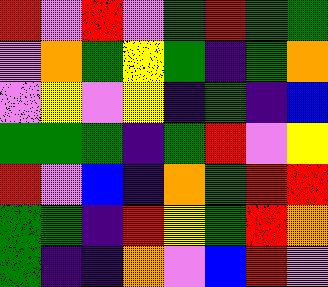[["red", "violet", "red", "violet", "green", "red", "green", "green"], ["violet", "orange", "green", "yellow", "green", "indigo", "green", "orange"], ["violet", "yellow", "violet", "yellow", "indigo", "green", "indigo", "blue"], ["green", "green", "green", "indigo", "green", "red", "violet", "yellow"], ["red", "violet", "blue", "indigo", "orange", "green", "red", "red"], ["green", "green", "indigo", "red", "yellow", "green", "red", "orange"], ["green", "indigo", "indigo", "orange", "violet", "blue", "red", "violet"]]